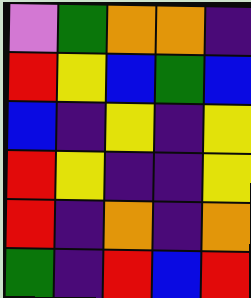[["violet", "green", "orange", "orange", "indigo"], ["red", "yellow", "blue", "green", "blue"], ["blue", "indigo", "yellow", "indigo", "yellow"], ["red", "yellow", "indigo", "indigo", "yellow"], ["red", "indigo", "orange", "indigo", "orange"], ["green", "indigo", "red", "blue", "red"]]